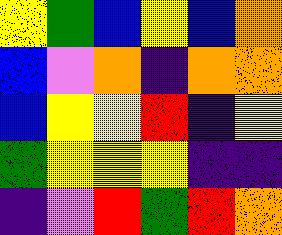[["yellow", "green", "blue", "yellow", "blue", "orange"], ["blue", "violet", "orange", "indigo", "orange", "orange"], ["blue", "yellow", "yellow", "red", "indigo", "yellow"], ["green", "yellow", "yellow", "yellow", "indigo", "indigo"], ["indigo", "violet", "red", "green", "red", "orange"]]